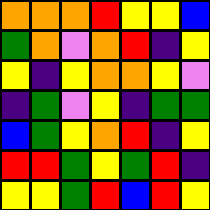[["orange", "orange", "orange", "red", "yellow", "yellow", "blue"], ["green", "orange", "violet", "orange", "red", "indigo", "yellow"], ["yellow", "indigo", "yellow", "orange", "orange", "yellow", "violet"], ["indigo", "green", "violet", "yellow", "indigo", "green", "green"], ["blue", "green", "yellow", "orange", "red", "indigo", "yellow"], ["red", "red", "green", "yellow", "green", "red", "indigo"], ["yellow", "yellow", "green", "red", "blue", "red", "yellow"]]